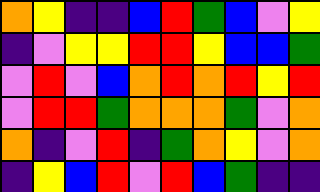[["orange", "yellow", "indigo", "indigo", "blue", "red", "green", "blue", "violet", "yellow"], ["indigo", "violet", "yellow", "yellow", "red", "red", "yellow", "blue", "blue", "green"], ["violet", "red", "violet", "blue", "orange", "red", "orange", "red", "yellow", "red"], ["violet", "red", "red", "green", "orange", "orange", "orange", "green", "violet", "orange"], ["orange", "indigo", "violet", "red", "indigo", "green", "orange", "yellow", "violet", "orange"], ["indigo", "yellow", "blue", "red", "violet", "red", "blue", "green", "indigo", "indigo"]]